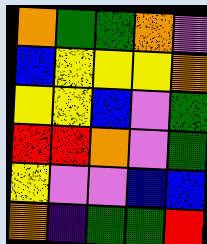[["orange", "green", "green", "orange", "violet"], ["blue", "yellow", "yellow", "yellow", "orange"], ["yellow", "yellow", "blue", "violet", "green"], ["red", "red", "orange", "violet", "green"], ["yellow", "violet", "violet", "blue", "blue"], ["orange", "indigo", "green", "green", "red"]]